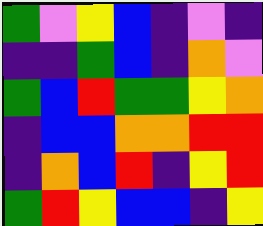[["green", "violet", "yellow", "blue", "indigo", "violet", "indigo"], ["indigo", "indigo", "green", "blue", "indigo", "orange", "violet"], ["green", "blue", "red", "green", "green", "yellow", "orange"], ["indigo", "blue", "blue", "orange", "orange", "red", "red"], ["indigo", "orange", "blue", "red", "indigo", "yellow", "red"], ["green", "red", "yellow", "blue", "blue", "indigo", "yellow"]]